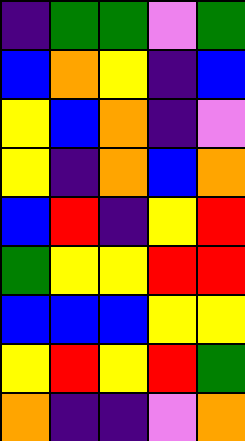[["indigo", "green", "green", "violet", "green"], ["blue", "orange", "yellow", "indigo", "blue"], ["yellow", "blue", "orange", "indigo", "violet"], ["yellow", "indigo", "orange", "blue", "orange"], ["blue", "red", "indigo", "yellow", "red"], ["green", "yellow", "yellow", "red", "red"], ["blue", "blue", "blue", "yellow", "yellow"], ["yellow", "red", "yellow", "red", "green"], ["orange", "indigo", "indigo", "violet", "orange"]]